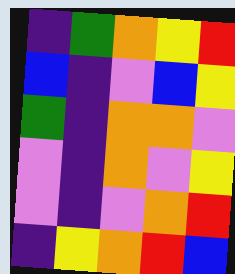[["indigo", "green", "orange", "yellow", "red"], ["blue", "indigo", "violet", "blue", "yellow"], ["green", "indigo", "orange", "orange", "violet"], ["violet", "indigo", "orange", "violet", "yellow"], ["violet", "indigo", "violet", "orange", "red"], ["indigo", "yellow", "orange", "red", "blue"]]